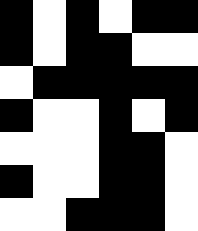[["black", "white", "black", "white", "black", "black"], ["black", "white", "black", "black", "white", "white"], ["white", "black", "black", "black", "black", "black"], ["black", "white", "white", "black", "white", "black"], ["white", "white", "white", "black", "black", "white"], ["black", "white", "white", "black", "black", "white"], ["white", "white", "black", "black", "black", "white"]]